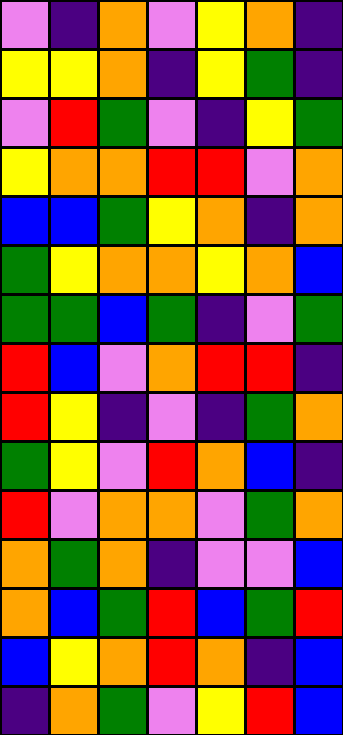[["violet", "indigo", "orange", "violet", "yellow", "orange", "indigo"], ["yellow", "yellow", "orange", "indigo", "yellow", "green", "indigo"], ["violet", "red", "green", "violet", "indigo", "yellow", "green"], ["yellow", "orange", "orange", "red", "red", "violet", "orange"], ["blue", "blue", "green", "yellow", "orange", "indigo", "orange"], ["green", "yellow", "orange", "orange", "yellow", "orange", "blue"], ["green", "green", "blue", "green", "indigo", "violet", "green"], ["red", "blue", "violet", "orange", "red", "red", "indigo"], ["red", "yellow", "indigo", "violet", "indigo", "green", "orange"], ["green", "yellow", "violet", "red", "orange", "blue", "indigo"], ["red", "violet", "orange", "orange", "violet", "green", "orange"], ["orange", "green", "orange", "indigo", "violet", "violet", "blue"], ["orange", "blue", "green", "red", "blue", "green", "red"], ["blue", "yellow", "orange", "red", "orange", "indigo", "blue"], ["indigo", "orange", "green", "violet", "yellow", "red", "blue"]]